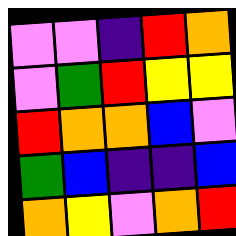[["violet", "violet", "indigo", "red", "orange"], ["violet", "green", "red", "yellow", "yellow"], ["red", "orange", "orange", "blue", "violet"], ["green", "blue", "indigo", "indigo", "blue"], ["orange", "yellow", "violet", "orange", "red"]]